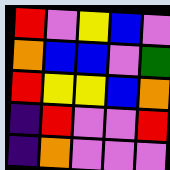[["red", "violet", "yellow", "blue", "violet"], ["orange", "blue", "blue", "violet", "green"], ["red", "yellow", "yellow", "blue", "orange"], ["indigo", "red", "violet", "violet", "red"], ["indigo", "orange", "violet", "violet", "violet"]]